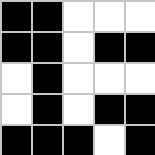[["black", "black", "white", "white", "white"], ["black", "black", "white", "black", "black"], ["white", "black", "white", "white", "white"], ["white", "black", "white", "black", "black"], ["black", "black", "black", "white", "black"]]